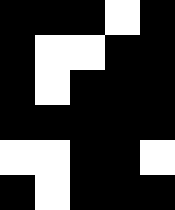[["black", "black", "black", "white", "black"], ["black", "white", "white", "black", "black"], ["black", "white", "black", "black", "black"], ["black", "black", "black", "black", "black"], ["white", "white", "black", "black", "white"], ["black", "white", "black", "black", "black"]]